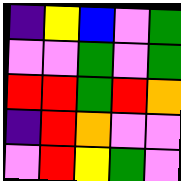[["indigo", "yellow", "blue", "violet", "green"], ["violet", "violet", "green", "violet", "green"], ["red", "red", "green", "red", "orange"], ["indigo", "red", "orange", "violet", "violet"], ["violet", "red", "yellow", "green", "violet"]]